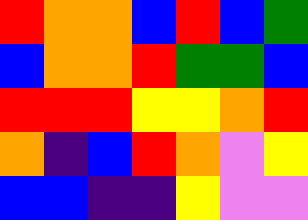[["red", "orange", "orange", "blue", "red", "blue", "green"], ["blue", "orange", "orange", "red", "green", "green", "blue"], ["red", "red", "red", "yellow", "yellow", "orange", "red"], ["orange", "indigo", "blue", "red", "orange", "violet", "yellow"], ["blue", "blue", "indigo", "indigo", "yellow", "violet", "violet"]]